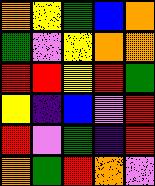[["orange", "yellow", "green", "blue", "orange"], ["green", "violet", "yellow", "orange", "orange"], ["red", "red", "yellow", "red", "green"], ["yellow", "indigo", "blue", "violet", "red"], ["red", "violet", "green", "indigo", "red"], ["orange", "green", "red", "orange", "violet"]]